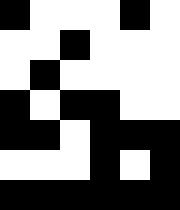[["black", "white", "white", "white", "black", "white"], ["white", "white", "black", "white", "white", "white"], ["white", "black", "white", "white", "white", "white"], ["black", "white", "black", "black", "white", "white"], ["black", "black", "white", "black", "black", "black"], ["white", "white", "white", "black", "white", "black"], ["black", "black", "black", "black", "black", "black"]]